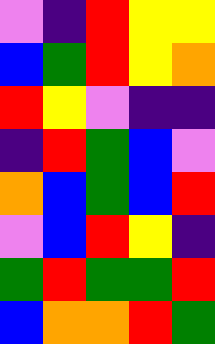[["violet", "indigo", "red", "yellow", "yellow"], ["blue", "green", "red", "yellow", "orange"], ["red", "yellow", "violet", "indigo", "indigo"], ["indigo", "red", "green", "blue", "violet"], ["orange", "blue", "green", "blue", "red"], ["violet", "blue", "red", "yellow", "indigo"], ["green", "red", "green", "green", "red"], ["blue", "orange", "orange", "red", "green"]]